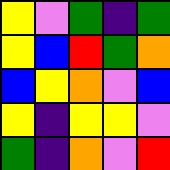[["yellow", "violet", "green", "indigo", "green"], ["yellow", "blue", "red", "green", "orange"], ["blue", "yellow", "orange", "violet", "blue"], ["yellow", "indigo", "yellow", "yellow", "violet"], ["green", "indigo", "orange", "violet", "red"]]